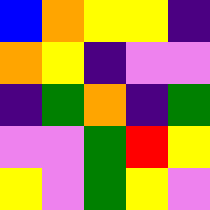[["blue", "orange", "yellow", "yellow", "indigo"], ["orange", "yellow", "indigo", "violet", "violet"], ["indigo", "green", "orange", "indigo", "green"], ["violet", "violet", "green", "red", "yellow"], ["yellow", "violet", "green", "yellow", "violet"]]